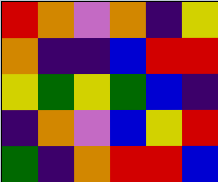[["red", "orange", "violet", "orange", "indigo", "yellow"], ["orange", "indigo", "indigo", "blue", "red", "red"], ["yellow", "green", "yellow", "green", "blue", "indigo"], ["indigo", "orange", "violet", "blue", "yellow", "red"], ["green", "indigo", "orange", "red", "red", "blue"]]